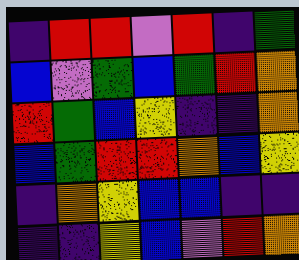[["indigo", "red", "red", "violet", "red", "indigo", "green"], ["blue", "violet", "green", "blue", "green", "red", "orange"], ["red", "green", "blue", "yellow", "indigo", "indigo", "orange"], ["blue", "green", "red", "red", "orange", "blue", "yellow"], ["indigo", "orange", "yellow", "blue", "blue", "indigo", "indigo"], ["indigo", "indigo", "yellow", "blue", "violet", "red", "orange"]]